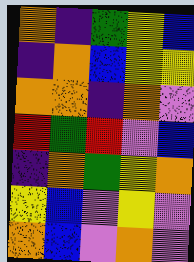[["orange", "indigo", "green", "yellow", "blue"], ["indigo", "orange", "blue", "yellow", "yellow"], ["orange", "orange", "indigo", "orange", "violet"], ["red", "green", "red", "violet", "blue"], ["indigo", "orange", "green", "yellow", "orange"], ["yellow", "blue", "violet", "yellow", "violet"], ["orange", "blue", "violet", "orange", "violet"]]